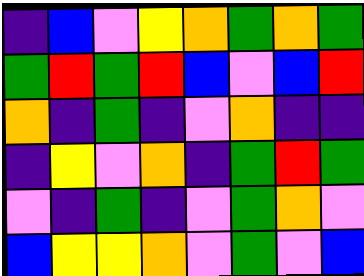[["indigo", "blue", "violet", "yellow", "orange", "green", "orange", "green"], ["green", "red", "green", "red", "blue", "violet", "blue", "red"], ["orange", "indigo", "green", "indigo", "violet", "orange", "indigo", "indigo"], ["indigo", "yellow", "violet", "orange", "indigo", "green", "red", "green"], ["violet", "indigo", "green", "indigo", "violet", "green", "orange", "violet"], ["blue", "yellow", "yellow", "orange", "violet", "green", "violet", "blue"]]